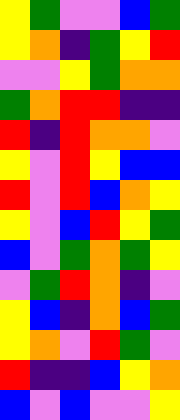[["yellow", "green", "violet", "violet", "blue", "green"], ["yellow", "orange", "indigo", "green", "yellow", "red"], ["violet", "violet", "yellow", "green", "orange", "orange"], ["green", "orange", "red", "red", "indigo", "indigo"], ["red", "indigo", "red", "orange", "orange", "violet"], ["yellow", "violet", "red", "yellow", "blue", "blue"], ["red", "violet", "red", "blue", "orange", "yellow"], ["yellow", "violet", "blue", "red", "yellow", "green"], ["blue", "violet", "green", "orange", "green", "yellow"], ["violet", "green", "red", "orange", "indigo", "violet"], ["yellow", "blue", "indigo", "orange", "blue", "green"], ["yellow", "orange", "violet", "red", "green", "violet"], ["red", "indigo", "indigo", "blue", "yellow", "orange"], ["blue", "violet", "blue", "violet", "violet", "yellow"]]